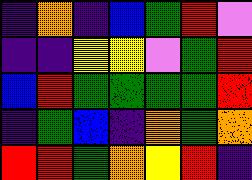[["indigo", "orange", "indigo", "blue", "green", "red", "violet"], ["indigo", "indigo", "yellow", "yellow", "violet", "green", "red"], ["blue", "red", "green", "green", "green", "green", "red"], ["indigo", "green", "blue", "indigo", "orange", "green", "orange"], ["red", "red", "green", "orange", "yellow", "red", "indigo"]]